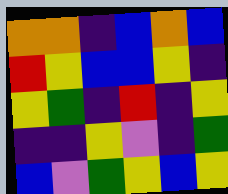[["orange", "orange", "indigo", "blue", "orange", "blue"], ["red", "yellow", "blue", "blue", "yellow", "indigo"], ["yellow", "green", "indigo", "red", "indigo", "yellow"], ["indigo", "indigo", "yellow", "violet", "indigo", "green"], ["blue", "violet", "green", "yellow", "blue", "yellow"]]